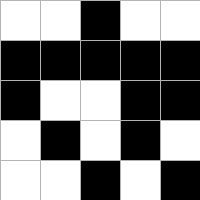[["white", "white", "black", "white", "white"], ["black", "black", "black", "black", "black"], ["black", "white", "white", "black", "black"], ["white", "black", "white", "black", "white"], ["white", "white", "black", "white", "black"]]